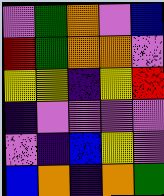[["violet", "green", "orange", "violet", "blue"], ["red", "green", "orange", "orange", "violet"], ["yellow", "yellow", "indigo", "yellow", "red"], ["indigo", "violet", "violet", "violet", "violet"], ["violet", "indigo", "blue", "yellow", "violet"], ["blue", "orange", "indigo", "orange", "green"]]